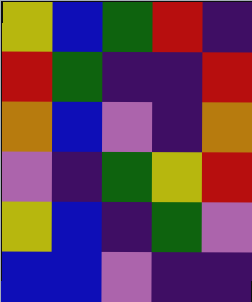[["yellow", "blue", "green", "red", "indigo"], ["red", "green", "indigo", "indigo", "red"], ["orange", "blue", "violet", "indigo", "orange"], ["violet", "indigo", "green", "yellow", "red"], ["yellow", "blue", "indigo", "green", "violet"], ["blue", "blue", "violet", "indigo", "indigo"]]